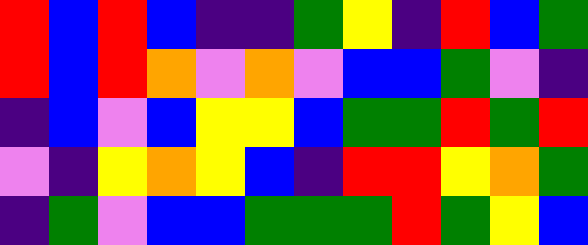[["red", "blue", "red", "blue", "indigo", "indigo", "green", "yellow", "indigo", "red", "blue", "green"], ["red", "blue", "red", "orange", "violet", "orange", "violet", "blue", "blue", "green", "violet", "indigo"], ["indigo", "blue", "violet", "blue", "yellow", "yellow", "blue", "green", "green", "red", "green", "red"], ["violet", "indigo", "yellow", "orange", "yellow", "blue", "indigo", "red", "red", "yellow", "orange", "green"], ["indigo", "green", "violet", "blue", "blue", "green", "green", "green", "red", "green", "yellow", "blue"]]